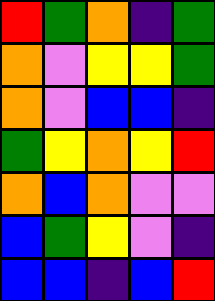[["red", "green", "orange", "indigo", "green"], ["orange", "violet", "yellow", "yellow", "green"], ["orange", "violet", "blue", "blue", "indigo"], ["green", "yellow", "orange", "yellow", "red"], ["orange", "blue", "orange", "violet", "violet"], ["blue", "green", "yellow", "violet", "indigo"], ["blue", "blue", "indigo", "blue", "red"]]